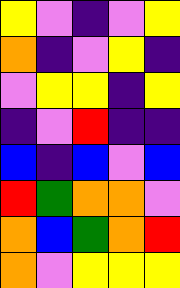[["yellow", "violet", "indigo", "violet", "yellow"], ["orange", "indigo", "violet", "yellow", "indigo"], ["violet", "yellow", "yellow", "indigo", "yellow"], ["indigo", "violet", "red", "indigo", "indigo"], ["blue", "indigo", "blue", "violet", "blue"], ["red", "green", "orange", "orange", "violet"], ["orange", "blue", "green", "orange", "red"], ["orange", "violet", "yellow", "yellow", "yellow"]]